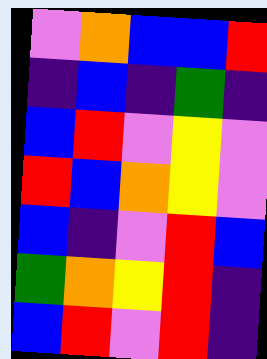[["violet", "orange", "blue", "blue", "red"], ["indigo", "blue", "indigo", "green", "indigo"], ["blue", "red", "violet", "yellow", "violet"], ["red", "blue", "orange", "yellow", "violet"], ["blue", "indigo", "violet", "red", "blue"], ["green", "orange", "yellow", "red", "indigo"], ["blue", "red", "violet", "red", "indigo"]]